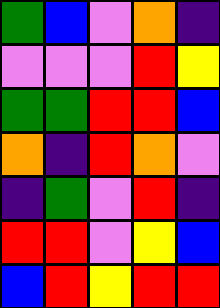[["green", "blue", "violet", "orange", "indigo"], ["violet", "violet", "violet", "red", "yellow"], ["green", "green", "red", "red", "blue"], ["orange", "indigo", "red", "orange", "violet"], ["indigo", "green", "violet", "red", "indigo"], ["red", "red", "violet", "yellow", "blue"], ["blue", "red", "yellow", "red", "red"]]